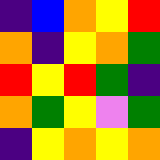[["indigo", "blue", "orange", "yellow", "red"], ["orange", "indigo", "yellow", "orange", "green"], ["red", "yellow", "red", "green", "indigo"], ["orange", "green", "yellow", "violet", "green"], ["indigo", "yellow", "orange", "yellow", "orange"]]